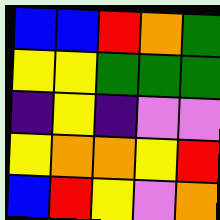[["blue", "blue", "red", "orange", "green"], ["yellow", "yellow", "green", "green", "green"], ["indigo", "yellow", "indigo", "violet", "violet"], ["yellow", "orange", "orange", "yellow", "red"], ["blue", "red", "yellow", "violet", "orange"]]